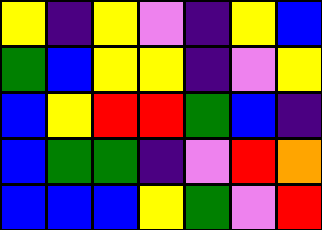[["yellow", "indigo", "yellow", "violet", "indigo", "yellow", "blue"], ["green", "blue", "yellow", "yellow", "indigo", "violet", "yellow"], ["blue", "yellow", "red", "red", "green", "blue", "indigo"], ["blue", "green", "green", "indigo", "violet", "red", "orange"], ["blue", "blue", "blue", "yellow", "green", "violet", "red"]]